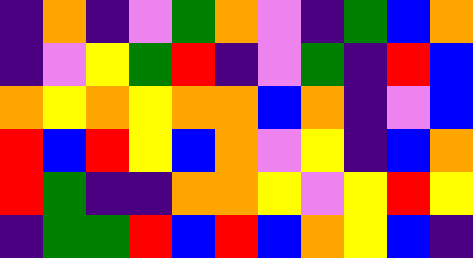[["indigo", "orange", "indigo", "violet", "green", "orange", "violet", "indigo", "green", "blue", "orange"], ["indigo", "violet", "yellow", "green", "red", "indigo", "violet", "green", "indigo", "red", "blue"], ["orange", "yellow", "orange", "yellow", "orange", "orange", "blue", "orange", "indigo", "violet", "blue"], ["red", "blue", "red", "yellow", "blue", "orange", "violet", "yellow", "indigo", "blue", "orange"], ["red", "green", "indigo", "indigo", "orange", "orange", "yellow", "violet", "yellow", "red", "yellow"], ["indigo", "green", "green", "red", "blue", "red", "blue", "orange", "yellow", "blue", "indigo"]]